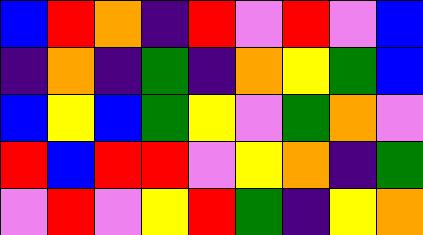[["blue", "red", "orange", "indigo", "red", "violet", "red", "violet", "blue"], ["indigo", "orange", "indigo", "green", "indigo", "orange", "yellow", "green", "blue"], ["blue", "yellow", "blue", "green", "yellow", "violet", "green", "orange", "violet"], ["red", "blue", "red", "red", "violet", "yellow", "orange", "indigo", "green"], ["violet", "red", "violet", "yellow", "red", "green", "indigo", "yellow", "orange"]]